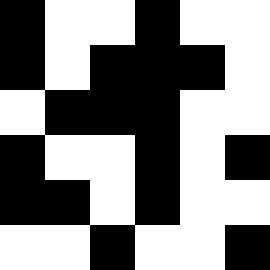[["black", "white", "white", "black", "white", "white"], ["black", "white", "black", "black", "black", "white"], ["white", "black", "black", "black", "white", "white"], ["black", "white", "white", "black", "white", "black"], ["black", "black", "white", "black", "white", "white"], ["white", "white", "black", "white", "white", "black"]]